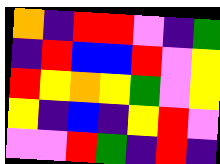[["orange", "indigo", "red", "red", "violet", "indigo", "green"], ["indigo", "red", "blue", "blue", "red", "violet", "yellow"], ["red", "yellow", "orange", "yellow", "green", "violet", "yellow"], ["yellow", "indigo", "blue", "indigo", "yellow", "red", "violet"], ["violet", "violet", "red", "green", "indigo", "red", "indigo"]]